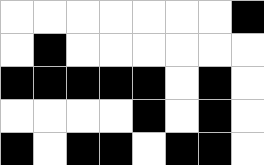[["white", "white", "white", "white", "white", "white", "white", "black"], ["white", "black", "white", "white", "white", "white", "white", "white"], ["black", "black", "black", "black", "black", "white", "black", "white"], ["white", "white", "white", "white", "black", "white", "black", "white"], ["black", "white", "black", "black", "white", "black", "black", "white"]]